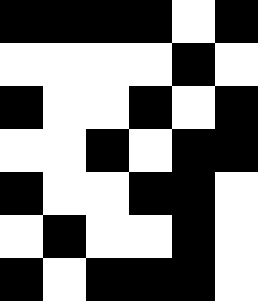[["black", "black", "black", "black", "white", "black"], ["white", "white", "white", "white", "black", "white"], ["black", "white", "white", "black", "white", "black"], ["white", "white", "black", "white", "black", "black"], ["black", "white", "white", "black", "black", "white"], ["white", "black", "white", "white", "black", "white"], ["black", "white", "black", "black", "black", "white"]]